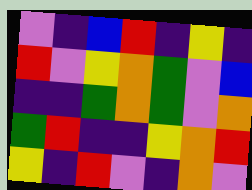[["violet", "indigo", "blue", "red", "indigo", "yellow", "indigo"], ["red", "violet", "yellow", "orange", "green", "violet", "blue"], ["indigo", "indigo", "green", "orange", "green", "violet", "orange"], ["green", "red", "indigo", "indigo", "yellow", "orange", "red"], ["yellow", "indigo", "red", "violet", "indigo", "orange", "violet"]]